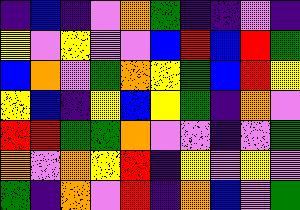[["indigo", "blue", "indigo", "violet", "orange", "green", "indigo", "indigo", "violet", "indigo"], ["yellow", "violet", "yellow", "violet", "violet", "blue", "red", "blue", "red", "green"], ["blue", "orange", "violet", "green", "orange", "yellow", "green", "blue", "red", "yellow"], ["yellow", "blue", "indigo", "yellow", "blue", "yellow", "green", "indigo", "orange", "violet"], ["red", "red", "green", "green", "orange", "violet", "violet", "indigo", "violet", "green"], ["orange", "violet", "orange", "yellow", "red", "indigo", "yellow", "violet", "yellow", "violet"], ["green", "indigo", "orange", "violet", "red", "indigo", "orange", "blue", "violet", "green"]]